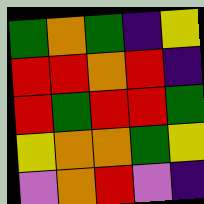[["green", "orange", "green", "indigo", "yellow"], ["red", "red", "orange", "red", "indigo"], ["red", "green", "red", "red", "green"], ["yellow", "orange", "orange", "green", "yellow"], ["violet", "orange", "red", "violet", "indigo"]]